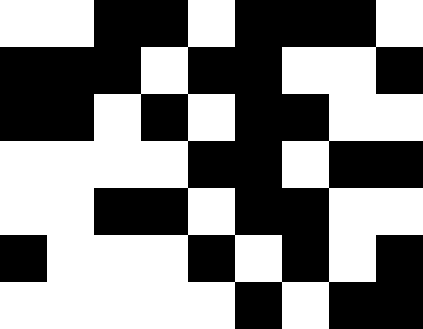[["white", "white", "black", "black", "white", "black", "black", "black", "white"], ["black", "black", "black", "white", "black", "black", "white", "white", "black"], ["black", "black", "white", "black", "white", "black", "black", "white", "white"], ["white", "white", "white", "white", "black", "black", "white", "black", "black"], ["white", "white", "black", "black", "white", "black", "black", "white", "white"], ["black", "white", "white", "white", "black", "white", "black", "white", "black"], ["white", "white", "white", "white", "white", "black", "white", "black", "black"]]